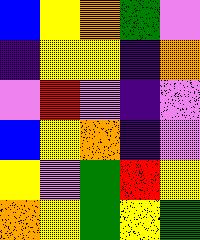[["blue", "yellow", "orange", "green", "violet"], ["indigo", "yellow", "yellow", "indigo", "orange"], ["violet", "red", "violet", "indigo", "violet"], ["blue", "yellow", "orange", "indigo", "violet"], ["yellow", "violet", "green", "red", "yellow"], ["orange", "yellow", "green", "yellow", "green"]]